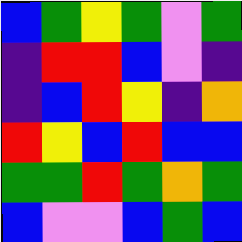[["blue", "green", "yellow", "green", "violet", "green"], ["indigo", "red", "red", "blue", "violet", "indigo"], ["indigo", "blue", "red", "yellow", "indigo", "orange"], ["red", "yellow", "blue", "red", "blue", "blue"], ["green", "green", "red", "green", "orange", "green"], ["blue", "violet", "violet", "blue", "green", "blue"]]